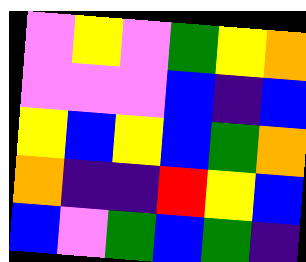[["violet", "yellow", "violet", "green", "yellow", "orange"], ["violet", "violet", "violet", "blue", "indigo", "blue"], ["yellow", "blue", "yellow", "blue", "green", "orange"], ["orange", "indigo", "indigo", "red", "yellow", "blue"], ["blue", "violet", "green", "blue", "green", "indigo"]]